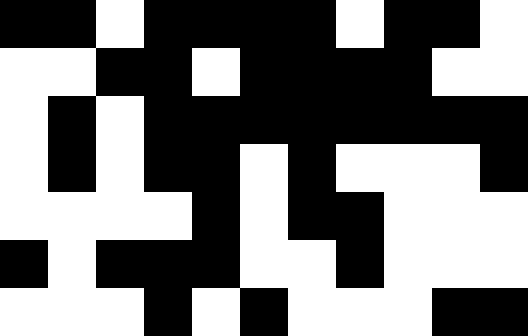[["black", "black", "white", "black", "black", "black", "black", "white", "black", "black", "white"], ["white", "white", "black", "black", "white", "black", "black", "black", "black", "white", "white"], ["white", "black", "white", "black", "black", "black", "black", "black", "black", "black", "black"], ["white", "black", "white", "black", "black", "white", "black", "white", "white", "white", "black"], ["white", "white", "white", "white", "black", "white", "black", "black", "white", "white", "white"], ["black", "white", "black", "black", "black", "white", "white", "black", "white", "white", "white"], ["white", "white", "white", "black", "white", "black", "white", "white", "white", "black", "black"]]